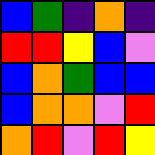[["blue", "green", "indigo", "orange", "indigo"], ["red", "red", "yellow", "blue", "violet"], ["blue", "orange", "green", "blue", "blue"], ["blue", "orange", "orange", "violet", "red"], ["orange", "red", "violet", "red", "yellow"]]